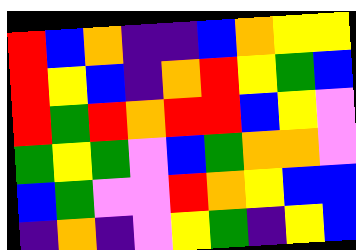[["red", "blue", "orange", "indigo", "indigo", "blue", "orange", "yellow", "yellow"], ["red", "yellow", "blue", "indigo", "orange", "red", "yellow", "green", "blue"], ["red", "green", "red", "orange", "red", "red", "blue", "yellow", "violet"], ["green", "yellow", "green", "violet", "blue", "green", "orange", "orange", "violet"], ["blue", "green", "violet", "violet", "red", "orange", "yellow", "blue", "blue"], ["indigo", "orange", "indigo", "violet", "yellow", "green", "indigo", "yellow", "blue"]]